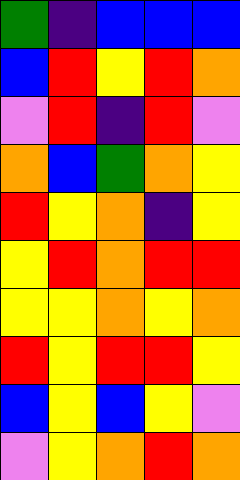[["green", "indigo", "blue", "blue", "blue"], ["blue", "red", "yellow", "red", "orange"], ["violet", "red", "indigo", "red", "violet"], ["orange", "blue", "green", "orange", "yellow"], ["red", "yellow", "orange", "indigo", "yellow"], ["yellow", "red", "orange", "red", "red"], ["yellow", "yellow", "orange", "yellow", "orange"], ["red", "yellow", "red", "red", "yellow"], ["blue", "yellow", "blue", "yellow", "violet"], ["violet", "yellow", "orange", "red", "orange"]]